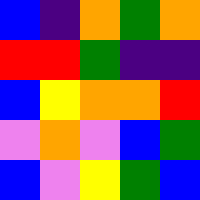[["blue", "indigo", "orange", "green", "orange"], ["red", "red", "green", "indigo", "indigo"], ["blue", "yellow", "orange", "orange", "red"], ["violet", "orange", "violet", "blue", "green"], ["blue", "violet", "yellow", "green", "blue"]]